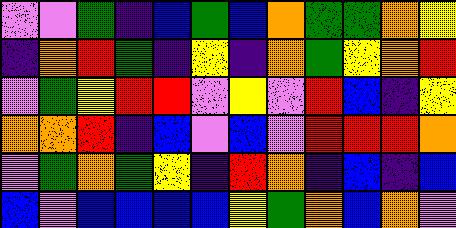[["violet", "violet", "green", "indigo", "blue", "green", "blue", "orange", "green", "green", "orange", "yellow"], ["indigo", "orange", "red", "green", "indigo", "yellow", "indigo", "orange", "green", "yellow", "orange", "red"], ["violet", "green", "yellow", "red", "red", "violet", "yellow", "violet", "red", "blue", "indigo", "yellow"], ["orange", "orange", "red", "indigo", "blue", "violet", "blue", "violet", "red", "red", "red", "orange"], ["violet", "green", "orange", "green", "yellow", "indigo", "red", "orange", "indigo", "blue", "indigo", "blue"], ["blue", "violet", "blue", "blue", "blue", "blue", "yellow", "green", "orange", "blue", "orange", "violet"]]